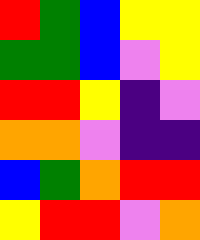[["red", "green", "blue", "yellow", "yellow"], ["green", "green", "blue", "violet", "yellow"], ["red", "red", "yellow", "indigo", "violet"], ["orange", "orange", "violet", "indigo", "indigo"], ["blue", "green", "orange", "red", "red"], ["yellow", "red", "red", "violet", "orange"]]